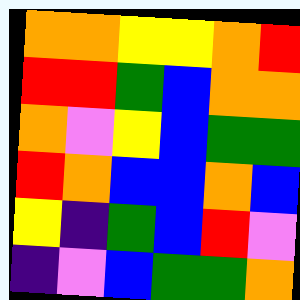[["orange", "orange", "yellow", "yellow", "orange", "red"], ["red", "red", "green", "blue", "orange", "orange"], ["orange", "violet", "yellow", "blue", "green", "green"], ["red", "orange", "blue", "blue", "orange", "blue"], ["yellow", "indigo", "green", "blue", "red", "violet"], ["indigo", "violet", "blue", "green", "green", "orange"]]